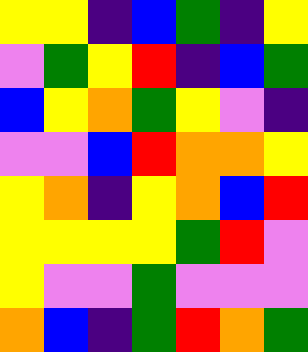[["yellow", "yellow", "indigo", "blue", "green", "indigo", "yellow"], ["violet", "green", "yellow", "red", "indigo", "blue", "green"], ["blue", "yellow", "orange", "green", "yellow", "violet", "indigo"], ["violet", "violet", "blue", "red", "orange", "orange", "yellow"], ["yellow", "orange", "indigo", "yellow", "orange", "blue", "red"], ["yellow", "yellow", "yellow", "yellow", "green", "red", "violet"], ["yellow", "violet", "violet", "green", "violet", "violet", "violet"], ["orange", "blue", "indigo", "green", "red", "orange", "green"]]